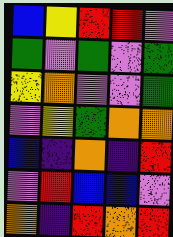[["blue", "yellow", "red", "red", "violet"], ["green", "violet", "green", "violet", "green"], ["yellow", "orange", "violet", "violet", "green"], ["violet", "yellow", "green", "orange", "orange"], ["blue", "indigo", "orange", "indigo", "red"], ["violet", "red", "blue", "blue", "violet"], ["orange", "indigo", "red", "orange", "red"]]